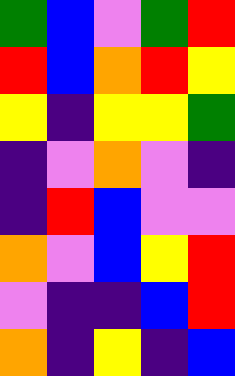[["green", "blue", "violet", "green", "red"], ["red", "blue", "orange", "red", "yellow"], ["yellow", "indigo", "yellow", "yellow", "green"], ["indigo", "violet", "orange", "violet", "indigo"], ["indigo", "red", "blue", "violet", "violet"], ["orange", "violet", "blue", "yellow", "red"], ["violet", "indigo", "indigo", "blue", "red"], ["orange", "indigo", "yellow", "indigo", "blue"]]